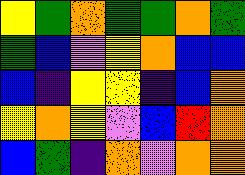[["yellow", "green", "orange", "green", "green", "orange", "green"], ["green", "blue", "violet", "yellow", "orange", "blue", "blue"], ["blue", "indigo", "yellow", "yellow", "indigo", "blue", "orange"], ["yellow", "orange", "yellow", "violet", "blue", "red", "orange"], ["blue", "green", "indigo", "orange", "violet", "orange", "orange"]]